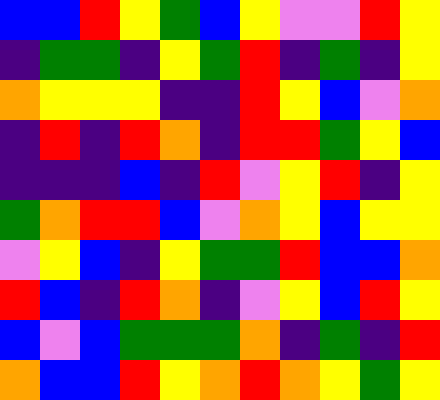[["blue", "blue", "red", "yellow", "green", "blue", "yellow", "violet", "violet", "red", "yellow"], ["indigo", "green", "green", "indigo", "yellow", "green", "red", "indigo", "green", "indigo", "yellow"], ["orange", "yellow", "yellow", "yellow", "indigo", "indigo", "red", "yellow", "blue", "violet", "orange"], ["indigo", "red", "indigo", "red", "orange", "indigo", "red", "red", "green", "yellow", "blue"], ["indigo", "indigo", "indigo", "blue", "indigo", "red", "violet", "yellow", "red", "indigo", "yellow"], ["green", "orange", "red", "red", "blue", "violet", "orange", "yellow", "blue", "yellow", "yellow"], ["violet", "yellow", "blue", "indigo", "yellow", "green", "green", "red", "blue", "blue", "orange"], ["red", "blue", "indigo", "red", "orange", "indigo", "violet", "yellow", "blue", "red", "yellow"], ["blue", "violet", "blue", "green", "green", "green", "orange", "indigo", "green", "indigo", "red"], ["orange", "blue", "blue", "red", "yellow", "orange", "red", "orange", "yellow", "green", "yellow"]]